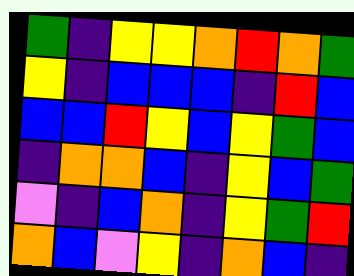[["green", "indigo", "yellow", "yellow", "orange", "red", "orange", "green"], ["yellow", "indigo", "blue", "blue", "blue", "indigo", "red", "blue"], ["blue", "blue", "red", "yellow", "blue", "yellow", "green", "blue"], ["indigo", "orange", "orange", "blue", "indigo", "yellow", "blue", "green"], ["violet", "indigo", "blue", "orange", "indigo", "yellow", "green", "red"], ["orange", "blue", "violet", "yellow", "indigo", "orange", "blue", "indigo"]]